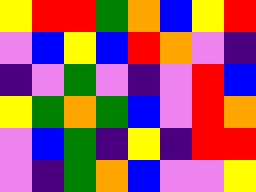[["yellow", "red", "red", "green", "orange", "blue", "yellow", "red"], ["violet", "blue", "yellow", "blue", "red", "orange", "violet", "indigo"], ["indigo", "violet", "green", "violet", "indigo", "violet", "red", "blue"], ["yellow", "green", "orange", "green", "blue", "violet", "red", "orange"], ["violet", "blue", "green", "indigo", "yellow", "indigo", "red", "red"], ["violet", "indigo", "green", "orange", "blue", "violet", "violet", "yellow"]]